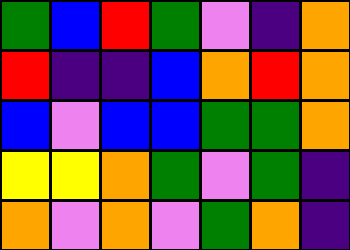[["green", "blue", "red", "green", "violet", "indigo", "orange"], ["red", "indigo", "indigo", "blue", "orange", "red", "orange"], ["blue", "violet", "blue", "blue", "green", "green", "orange"], ["yellow", "yellow", "orange", "green", "violet", "green", "indigo"], ["orange", "violet", "orange", "violet", "green", "orange", "indigo"]]